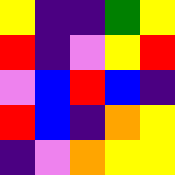[["yellow", "indigo", "indigo", "green", "yellow"], ["red", "indigo", "violet", "yellow", "red"], ["violet", "blue", "red", "blue", "indigo"], ["red", "blue", "indigo", "orange", "yellow"], ["indigo", "violet", "orange", "yellow", "yellow"]]